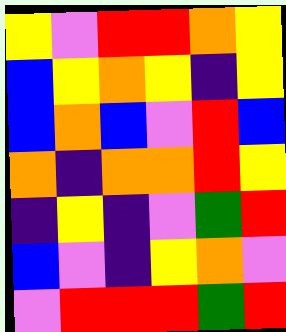[["yellow", "violet", "red", "red", "orange", "yellow"], ["blue", "yellow", "orange", "yellow", "indigo", "yellow"], ["blue", "orange", "blue", "violet", "red", "blue"], ["orange", "indigo", "orange", "orange", "red", "yellow"], ["indigo", "yellow", "indigo", "violet", "green", "red"], ["blue", "violet", "indigo", "yellow", "orange", "violet"], ["violet", "red", "red", "red", "green", "red"]]